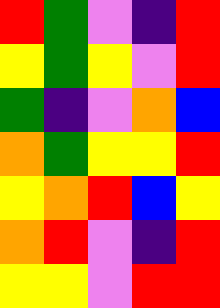[["red", "green", "violet", "indigo", "red"], ["yellow", "green", "yellow", "violet", "red"], ["green", "indigo", "violet", "orange", "blue"], ["orange", "green", "yellow", "yellow", "red"], ["yellow", "orange", "red", "blue", "yellow"], ["orange", "red", "violet", "indigo", "red"], ["yellow", "yellow", "violet", "red", "red"]]